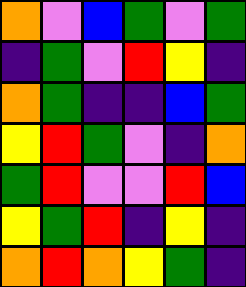[["orange", "violet", "blue", "green", "violet", "green"], ["indigo", "green", "violet", "red", "yellow", "indigo"], ["orange", "green", "indigo", "indigo", "blue", "green"], ["yellow", "red", "green", "violet", "indigo", "orange"], ["green", "red", "violet", "violet", "red", "blue"], ["yellow", "green", "red", "indigo", "yellow", "indigo"], ["orange", "red", "orange", "yellow", "green", "indigo"]]